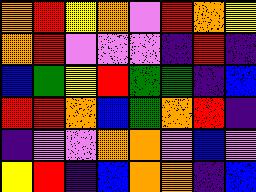[["orange", "red", "yellow", "orange", "violet", "red", "orange", "yellow"], ["orange", "red", "violet", "violet", "violet", "indigo", "red", "indigo"], ["blue", "green", "yellow", "red", "green", "green", "indigo", "blue"], ["red", "red", "orange", "blue", "green", "orange", "red", "indigo"], ["indigo", "violet", "violet", "orange", "orange", "violet", "blue", "violet"], ["yellow", "red", "indigo", "blue", "orange", "orange", "indigo", "blue"]]